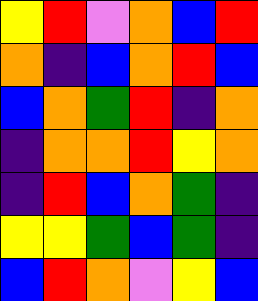[["yellow", "red", "violet", "orange", "blue", "red"], ["orange", "indigo", "blue", "orange", "red", "blue"], ["blue", "orange", "green", "red", "indigo", "orange"], ["indigo", "orange", "orange", "red", "yellow", "orange"], ["indigo", "red", "blue", "orange", "green", "indigo"], ["yellow", "yellow", "green", "blue", "green", "indigo"], ["blue", "red", "orange", "violet", "yellow", "blue"]]